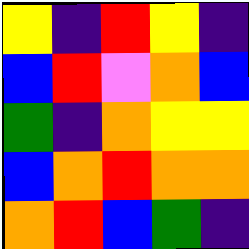[["yellow", "indigo", "red", "yellow", "indigo"], ["blue", "red", "violet", "orange", "blue"], ["green", "indigo", "orange", "yellow", "yellow"], ["blue", "orange", "red", "orange", "orange"], ["orange", "red", "blue", "green", "indigo"]]